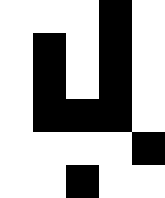[["white", "white", "white", "black", "white"], ["white", "black", "white", "black", "white"], ["white", "black", "white", "black", "white"], ["white", "black", "black", "black", "white"], ["white", "white", "white", "white", "black"], ["white", "white", "black", "white", "white"]]